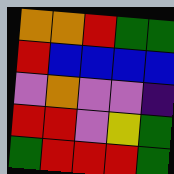[["orange", "orange", "red", "green", "green"], ["red", "blue", "blue", "blue", "blue"], ["violet", "orange", "violet", "violet", "indigo"], ["red", "red", "violet", "yellow", "green"], ["green", "red", "red", "red", "green"]]